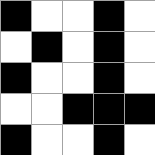[["black", "white", "white", "black", "white"], ["white", "black", "white", "black", "white"], ["black", "white", "white", "black", "white"], ["white", "white", "black", "black", "black"], ["black", "white", "white", "black", "white"]]